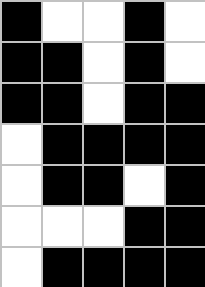[["black", "white", "white", "black", "white"], ["black", "black", "white", "black", "white"], ["black", "black", "white", "black", "black"], ["white", "black", "black", "black", "black"], ["white", "black", "black", "white", "black"], ["white", "white", "white", "black", "black"], ["white", "black", "black", "black", "black"]]